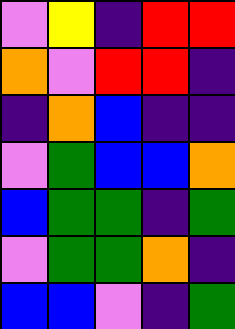[["violet", "yellow", "indigo", "red", "red"], ["orange", "violet", "red", "red", "indigo"], ["indigo", "orange", "blue", "indigo", "indigo"], ["violet", "green", "blue", "blue", "orange"], ["blue", "green", "green", "indigo", "green"], ["violet", "green", "green", "orange", "indigo"], ["blue", "blue", "violet", "indigo", "green"]]